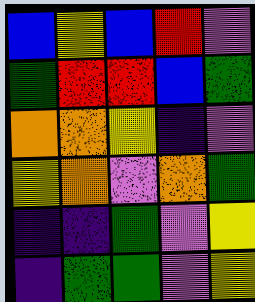[["blue", "yellow", "blue", "red", "violet"], ["green", "red", "red", "blue", "green"], ["orange", "orange", "yellow", "indigo", "violet"], ["yellow", "orange", "violet", "orange", "green"], ["indigo", "indigo", "green", "violet", "yellow"], ["indigo", "green", "green", "violet", "yellow"]]